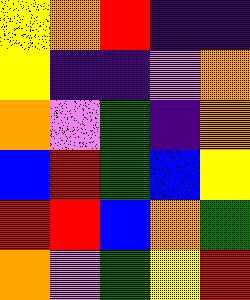[["yellow", "orange", "red", "indigo", "indigo"], ["yellow", "indigo", "indigo", "violet", "orange"], ["orange", "violet", "green", "indigo", "orange"], ["blue", "red", "green", "blue", "yellow"], ["red", "red", "blue", "orange", "green"], ["orange", "violet", "green", "yellow", "red"]]